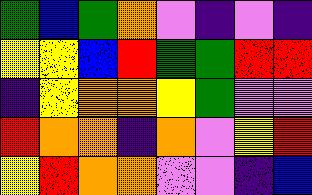[["green", "blue", "green", "orange", "violet", "indigo", "violet", "indigo"], ["yellow", "yellow", "blue", "red", "green", "green", "red", "red"], ["indigo", "yellow", "orange", "orange", "yellow", "green", "violet", "violet"], ["red", "orange", "orange", "indigo", "orange", "violet", "yellow", "red"], ["yellow", "red", "orange", "orange", "violet", "violet", "indigo", "blue"]]